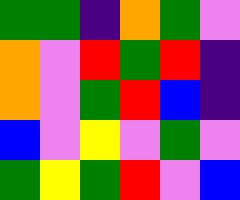[["green", "green", "indigo", "orange", "green", "violet"], ["orange", "violet", "red", "green", "red", "indigo"], ["orange", "violet", "green", "red", "blue", "indigo"], ["blue", "violet", "yellow", "violet", "green", "violet"], ["green", "yellow", "green", "red", "violet", "blue"]]